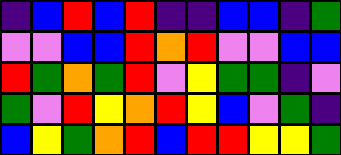[["indigo", "blue", "red", "blue", "red", "indigo", "indigo", "blue", "blue", "indigo", "green"], ["violet", "violet", "blue", "blue", "red", "orange", "red", "violet", "violet", "blue", "blue"], ["red", "green", "orange", "green", "red", "violet", "yellow", "green", "green", "indigo", "violet"], ["green", "violet", "red", "yellow", "orange", "red", "yellow", "blue", "violet", "green", "indigo"], ["blue", "yellow", "green", "orange", "red", "blue", "red", "red", "yellow", "yellow", "green"]]